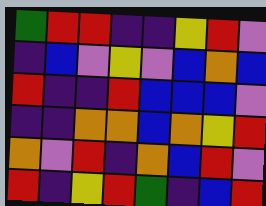[["green", "red", "red", "indigo", "indigo", "yellow", "red", "violet"], ["indigo", "blue", "violet", "yellow", "violet", "blue", "orange", "blue"], ["red", "indigo", "indigo", "red", "blue", "blue", "blue", "violet"], ["indigo", "indigo", "orange", "orange", "blue", "orange", "yellow", "red"], ["orange", "violet", "red", "indigo", "orange", "blue", "red", "violet"], ["red", "indigo", "yellow", "red", "green", "indigo", "blue", "red"]]